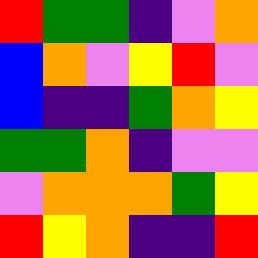[["red", "green", "green", "indigo", "violet", "orange"], ["blue", "orange", "violet", "yellow", "red", "violet"], ["blue", "indigo", "indigo", "green", "orange", "yellow"], ["green", "green", "orange", "indigo", "violet", "violet"], ["violet", "orange", "orange", "orange", "green", "yellow"], ["red", "yellow", "orange", "indigo", "indigo", "red"]]